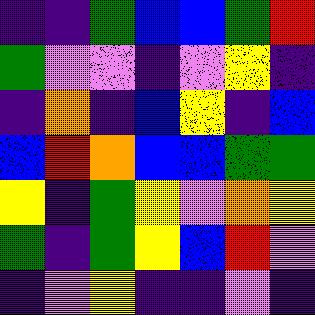[["indigo", "indigo", "green", "blue", "blue", "green", "red"], ["green", "violet", "violet", "indigo", "violet", "yellow", "indigo"], ["indigo", "orange", "indigo", "blue", "yellow", "indigo", "blue"], ["blue", "red", "orange", "blue", "blue", "green", "green"], ["yellow", "indigo", "green", "yellow", "violet", "orange", "yellow"], ["green", "indigo", "green", "yellow", "blue", "red", "violet"], ["indigo", "violet", "yellow", "indigo", "indigo", "violet", "indigo"]]